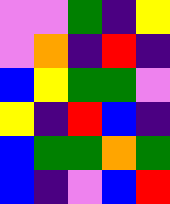[["violet", "violet", "green", "indigo", "yellow"], ["violet", "orange", "indigo", "red", "indigo"], ["blue", "yellow", "green", "green", "violet"], ["yellow", "indigo", "red", "blue", "indigo"], ["blue", "green", "green", "orange", "green"], ["blue", "indigo", "violet", "blue", "red"]]